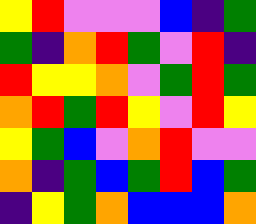[["yellow", "red", "violet", "violet", "violet", "blue", "indigo", "green"], ["green", "indigo", "orange", "red", "green", "violet", "red", "indigo"], ["red", "yellow", "yellow", "orange", "violet", "green", "red", "green"], ["orange", "red", "green", "red", "yellow", "violet", "red", "yellow"], ["yellow", "green", "blue", "violet", "orange", "red", "violet", "violet"], ["orange", "indigo", "green", "blue", "green", "red", "blue", "green"], ["indigo", "yellow", "green", "orange", "blue", "blue", "blue", "orange"]]